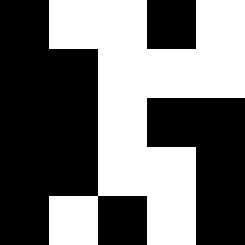[["black", "white", "white", "black", "white"], ["black", "black", "white", "white", "white"], ["black", "black", "white", "black", "black"], ["black", "black", "white", "white", "black"], ["black", "white", "black", "white", "black"]]